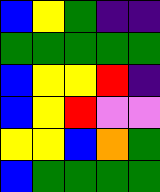[["blue", "yellow", "green", "indigo", "indigo"], ["green", "green", "green", "green", "green"], ["blue", "yellow", "yellow", "red", "indigo"], ["blue", "yellow", "red", "violet", "violet"], ["yellow", "yellow", "blue", "orange", "green"], ["blue", "green", "green", "green", "green"]]